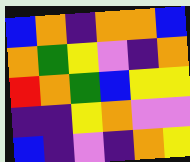[["blue", "orange", "indigo", "orange", "orange", "blue"], ["orange", "green", "yellow", "violet", "indigo", "orange"], ["red", "orange", "green", "blue", "yellow", "yellow"], ["indigo", "indigo", "yellow", "orange", "violet", "violet"], ["blue", "indigo", "violet", "indigo", "orange", "yellow"]]